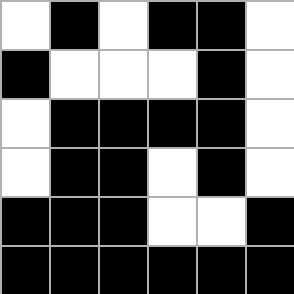[["white", "black", "white", "black", "black", "white"], ["black", "white", "white", "white", "black", "white"], ["white", "black", "black", "black", "black", "white"], ["white", "black", "black", "white", "black", "white"], ["black", "black", "black", "white", "white", "black"], ["black", "black", "black", "black", "black", "black"]]